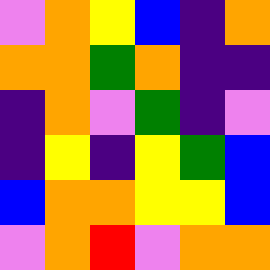[["violet", "orange", "yellow", "blue", "indigo", "orange"], ["orange", "orange", "green", "orange", "indigo", "indigo"], ["indigo", "orange", "violet", "green", "indigo", "violet"], ["indigo", "yellow", "indigo", "yellow", "green", "blue"], ["blue", "orange", "orange", "yellow", "yellow", "blue"], ["violet", "orange", "red", "violet", "orange", "orange"]]